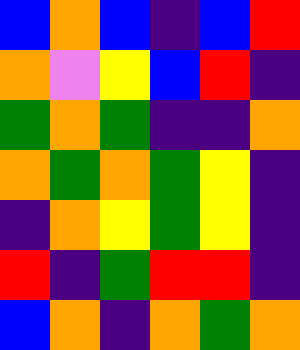[["blue", "orange", "blue", "indigo", "blue", "red"], ["orange", "violet", "yellow", "blue", "red", "indigo"], ["green", "orange", "green", "indigo", "indigo", "orange"], ["orange", "green", "orange", "green", "yellow", "indigo"], ["indigo", "orange", "yellow", "green", "yellow", "indigo"], ["red", "indigo", "green", "red", "red", "indigo"], ["blue", "orange", "indigo", "orange", "green", "orange"]]